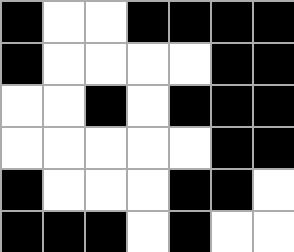[["black", "white", "white", "black", "black", "black", "black"], ["black", "white", "white", "white", "white", "black", "black"], ["white", "white", "black", "white", "black", "black", "black"], ["white", "white", "white", "white", "white", "black", "black"], ["black", "white", "white", "white", "black", "black", "white"], ["black", "black", "black", "white", "black", "white", "white"]]